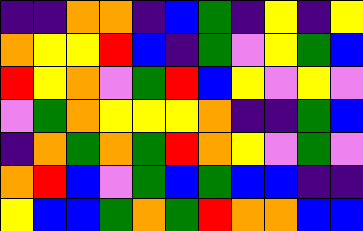[["indigo", "indigo", "orange", "orange", "indigo", "blue", "green", "indigo", "yellow", "indigo", "yellow"], ["orange", "yellow", "yellow", "red", "blue", "indigo", "green", "violet", "yellow", "green", "blue"], ["red", "yellow", "orange", "violet", "green", "red", "blue", "yellow", "violet", "yellow", "violet"], ["violet", "green", "orange", "yellow", "yellow", "yellow", "orange", "indigo", "indigo", "green", "blue"], ["indigo", "orange", "green", "orange", "green", "red", "orange", "yellow", "violet", "green", "violet"], ["orange", "red", "blue", "violet", "green", "blue", "green", "blue", "blue", "indigo", "indigo"], ["yellow", "blue", "blue", "green", "orange", "green", "red", "orange", "orange", "blue", "blue"]]